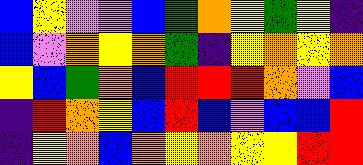[["blue", "yellow", "violet", "violet", "blue", "green", "orange", "yellow", "green", "yellow", "indigo"], ["blue", "violet", "orange", "yellow", "orange", "green", "indigo", "yellow", "orange", "yellow", "orange"], ["yellow", "blue", "green", "orange", "blue", "red", "red", "red", "orange", "violet", "blue"], ["indigo", "red", "orange", "yellow", "blue", "red", "blue", "violet", "blue", "blue", "red"], ["indigo", "yellow", "orange", "blue", "orange", "yellow", "orange", "yellow", "yellow", "red", "red"]]